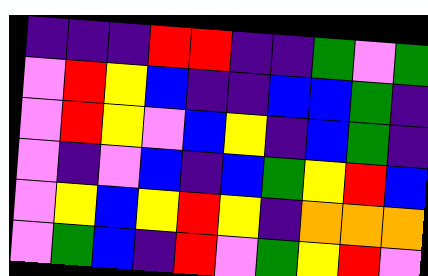[["indigo", "indigo", "indigo", "red", "red", "indigo", "indigo", "green", "violet", "green"], ["violet", "red", "yellow", "blue", "indigo", "indigo", "blue", "blue", "green", "indigo"], ["violet", "red", "yellow", "violet", "blue", "yellow", "indigo", "blue", "green", "indigo"], ["violet", "indigo", "violet", "blue", "indigo", "blue", "green", "yellow", "red", "blue"], ["violet", "yellow", "blue", "yellow", "red", "yellow", "indigo", "orange", "orange", "orange"], ["violet", "green", "blue", "indigo", "red", "violet", "green", "yellow", "red", "violet"]]